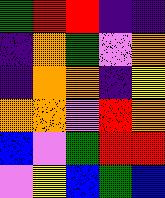[["green", "red", "red", "indigo", "indigo"], ["indigo", "orange", "green", "violet", "orange"], ["indigo", "orange", "orange", "indigo", "yellow"], ["orange", "orange", "violet", "red", "orange"], ["blue", "violet", "green", "red", "red"], ["violet", "yellow", "blue", "green", "blue"]]